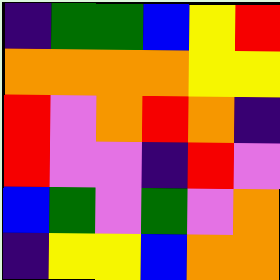[["indigo", "green", "green", "blue", "yellow", "red"], ["orange", "orange", "orange", "orange", "yellow", "yellow"], ["red", "violet", "orange", "red", "orange", "indigo"], ["red", "violet", "violet", "indigo", "red", "violet"], ["blue", "green", "violet", "green", "violet", "orange"], ["indigo", "yellow", "yellow", "blue", "orange", "orange"]]